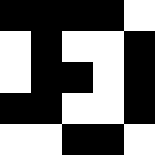[["black", "black", "black", "black", "white"], ["white", "black", "white", "white", "black"], ["white", "black", "black", "white", "black"], ["black", "black", "white", "white", "black"], ["white", "white", "black", "black", "white"]]